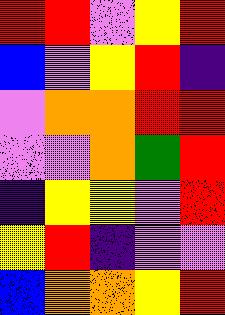[["red", "red", "violet", "yellow", "red"], ["blue", "violet", "yellow", "red", "indigo"], ["violet", "orange", "orange", "red", "red"], ["violet", "violet", "orange", "green", "red"], ["indigo", "yellow", "yellow", "violet", "red"], ["yellow", "red", "indigo", "violet", "violet"], ["blue", "orange", "orange", "yellow", "red"]]